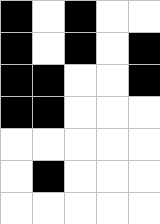[["black", "white", "black", "white", "white"], ["black", "white", "black", "white", "black"], ["black", "black", "white", "white", "black"], ["black", "black", "white", "white", "white"], ["white", "white", "white", "white", "white"], ["white", "black", "white", "white", "white"], ["white", "white", "white", "white", "white"]]